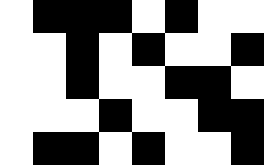[["white", "black", "black", "black", "white", "black", "white", "white"], ["white", "white", "black", "white", "black", "white", "white", "black"], ["white", "white", "black", "white", "white", "black", "black", "white"], ["white", "white", "white", "black", "white", "white", "black", "black"], ["white", "black", "black", "white", "black", "white", "white", "black"]]